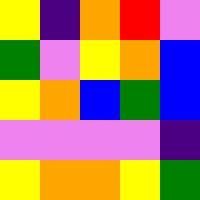[["yellow", "indigo", "orange", "red", "violet"], ["green", "violet", "yellow", "orange", "blue"], ["yellow", "orange", "blue", "green", "blue"], ["violet", "violet", "violet", "violet", "indigo"], ["yellow", "orange", "orange", "yellow", "green"]]